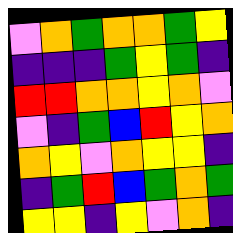[["violet", "orange", "green", "orange", "orange", "green", "yellow"], ["indigo", "indigo", "indigo", "green", "yellow", "green", "indigo"], ["red", "red", "orange", "orange", "yellow", "orange", "violet"], ["violet", "indigo", "green", "blue", "red", "yellow", "orange"], ["orange", "yellow", "violet", "orange", "yellow", "yellow", "indigo"], ["indigo", "green", "red", "blue", "green", "orange", "green"], ["yellow", "yellow", "indigo", "yellow", "violet", "orange", "indigo"]]